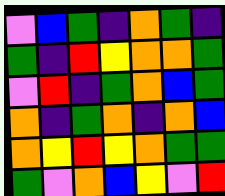[["violet", "blue", "green", "indigo", "orange", "green", "indigo"], ["green", "indigo", "red", "yellow", "orange", "orange", "green"], ["violet", "red", "indigo", "green", "orange", "blue", "green"], ["orange", "indigo", "green", "orange", "indigo", "orange", "blue"], ["orange", "yellow", "red", "yellow", "orange", "green", "green"], ["green", "violet", "orange", "blue", "yellow", "violet", "red"]]